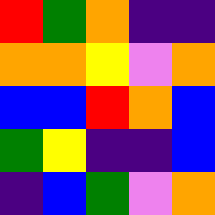[["red", "green", "orange", "indigo", "indigo"], ["orange", "orange", "yellow", "violet", "orange"], ["blue", "blue", "red", "orange", "blue"], ["green", "yellow", "indigo", "indigo", "blue"], ["indigo", "blue", "green", "violet", "orange"]]